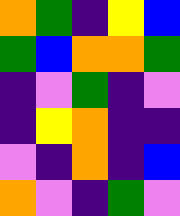[["orange", "green", "indigo", "yellow", "blue"], ["green", "blue", "orange", "orange", "green"], ["indigo", "violet", "green", "indigo", "violet"], ["indigo", "yellow", "orange", "indigo", "indigo"], ["violet", "indigo", "orange", "indigo", "blue"], ["orange", "violet", "indigo", "green", "violet"]]